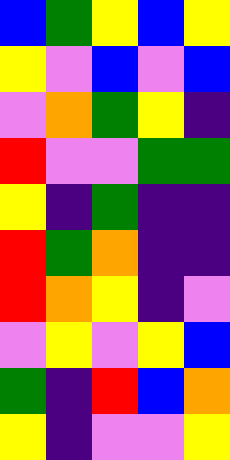[["blue", "green", "yellow", "blue", "yellow"], ["yellow", "violet", "blue", "violet", "blue"], ["violet", "orange", "green", "yellow", "indigo"], ["red", "violet", "violet", "green", "green"], ["yellow", "indigo", "green", "indigo", "indigo"], ["red", "green", "orange", "indigo", "indigo"], ["red", "orange", "yellow", "indigo", "violet"], ["violet", "yellow", "violet", "yellow", "blue"], ["green", "indigo", "red", "blue", "orange"], ["yellow", "indigo", "violet", "violet", "yellow"]]